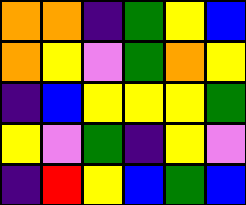[["orange", "orange", "indigo", "green", "yellow", "blue"], ["orange", "yellow", "violet", "green", "orange", "yellow"], ["indigo", "blue", "yellow", "yellow", "yellow", "green"], ["yellow", "violet", "green", "indigo", "yellow", "violet"], ["indigo", "red", "yellow", "blue", "green", "blue"]]